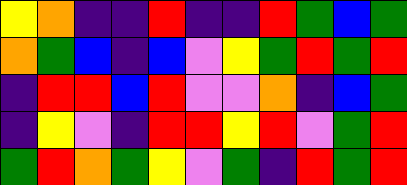[["yellow", "orange", "indigo", "indigo", "red", "indigo", "indigo", "red", "green", "blue", "green"], ["orange", "green", "blue", "indigo", "blue", "violet", "yellow", "green", "red", "green", "red"], ["indigo", "red", "red", "blue", "red", "violet", "violet", "orange", "indigo", "blue", "green"], ["indigo", "yellow", "violet", "indigo", "red", "red", "yellow", "red", "violet", "green", "red"], ["green", "red", "orange", "green", "yellow", "violet", "green", "indigo", "red", "green", "red"]]